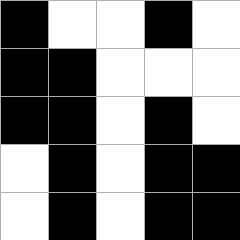[["black", "white", "white", "black", "white"], ["black", "black", "white", "white", "white"], ["black", "black", "white", "black", "white"], ["white", "black", "white", "black", "black"], ["white", "black", "white", "black", "black"]]